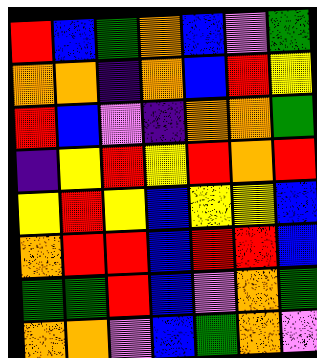[["red", "blue", "green", "orange", "blue", "violet", "green"], ["orange", "orange", "indigo", "orange", "blue", "red", "yellow"], ["red", "blue", "violet", "indigo", "orange", "orange", "green"], ["indigo", "yellow", "red", "yellow", "red", "orange", "red"], ["yellow", "red", "yellow", "blue", "yellow", "yellow", "blue"], ["orange", "red", "red", "blue", "red", "red", "blue"], ["green", "green", "red", "blue", "violet", "orange", "green"], ["orange", "orange", "violet", "blue", "green", "orange", "violet"]]